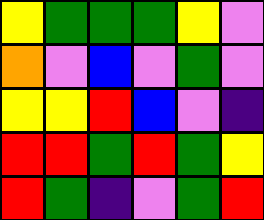[["yellow", "green", "green", "green", "yellow", "violet"], ["orange", "violet", "blue", "violet", "green", "violet"], ["yellow", "yellow", "red", "blue", "violet", "indigo"], ["red", "red", "green", "red", "green", "yellow"], ["red", "green", "indigo", "violet", "green", "red"]]